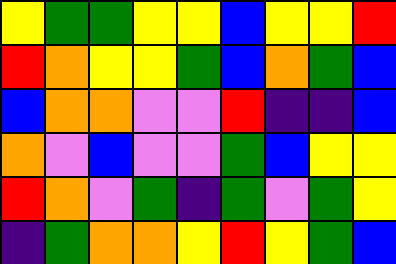[["yellow", "green", "green", "yellow", "yellow", "blue", "yellow", "yellow", "red"], ["red", "orange", "yellow", "yellow", "green", "blue", "orange", "green", "blue"], ["blue", "orange", "orange", "violet", "violet", "red", "indigo", "indigo", "blue"], ["orange", "violet", "blue", "violet", "violet", "green", "blue", "yellow", "yellow"], ["red", "orange", "violet", "green", "indigo", "green", "violet", "green", "yellow"], ["indigo", "green", "orange", "orange", "yellow", "red", "yellow", "green", "blue"]]